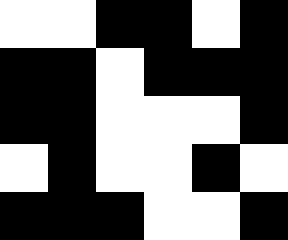[["white", "white", "black", "black", "white", "black"], ["black", "black", "white", "black", "black", "black"], ["black", "black", "white", "white", "white", "black"], ["white", "black", "white", "white", "black", "white"], ["black", "black", "black", "white", "white", "black"]]